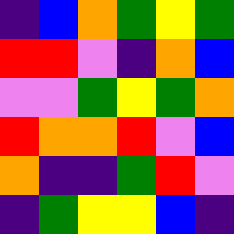[["indigo", "blue", "orange", "green", "yellow", "green"], ["red", "red", "violet", "indigo", "orange", "blue"], ["violet", "violet", "green", "yellow", "green", "orange"], ["red", "orange", "orange", "red", "violet", "blue"], ["orange", "indigo", "indigo", "green", "red", "violet"], ["indigo", "green", "yellow", "yellow", "blue", "indigo"]]